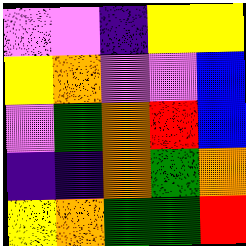[["violet", "violet", "indigo", "yellow", "yellow"], ["yellow", "orange", "violet", "violet", "blue"], ["violet", "green", "orange", "red", "blue"], ["indigo", "indigo", "orange", "green", "orange"], ["yellow", "orange", "green", "green", "red"]]